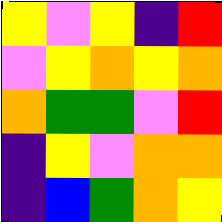[["yellow", "violet", "yellow", "indigo", "red"], ["violet", "yellow", "orange", "yellow", "orange"], ["orange", "green", "green", "violet", "red"], ["indigo", "yellow", "violet", "orange", "orange"], ["indigo", "blue", "green", "orange", "yellow"]]